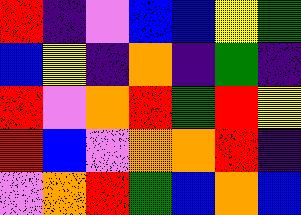[["red", "indigo", "violet", "blue", "blue", "yellow", "green"], ["blue", "yellow", "indigo", "orange", "indigo", "green", "indigo"], ["red", "violet", "orange", "red", "green", "red", "yellow"], ["red", "blue", "violet", "orange", "orange", "red", "indigo"], ["violet", "orange", "red", "green", "blue", "orange", "blue"]]